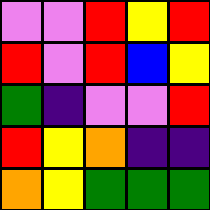[["violet", "violet", "red", "yellow", "red"], ["red", "violet", "red", "blue", "yellow"], ["green", "indigo", "violet", "violet", "red"], ["red", "yellow", "orange", "indigo", "indigo"], ["orange", "yellow", "green", "green", "green"]]